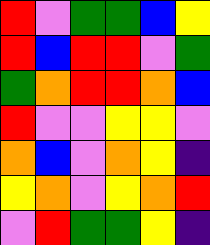[["red", "violet", "green", "green", "blue", "yellow"], ["red", "blue", "red", "red", "violet", "green"], ["green", "orange", "red", "red", "orange", "blue"], ["red", "violet", "violet", "yellow", "yellow", "violet"], ["orange", "blue", "violet", "orange", "yellow", "indigo"], ["yellow", "orange", "violet", "yellow", "orange", "red"], ["violet", "red", "green", "green", "yellow", "indigo"]]